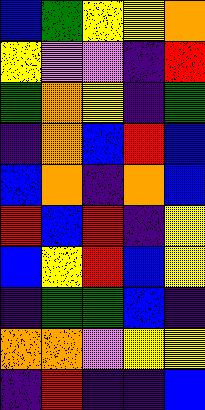[["blue", "green", "yellow", "yellow", "orange"], ["yellow", "violet", "violet", "indigo", "red"], ["green", "orange", "yellow", "indigo", "green"], ["indigo", "orange", "blue", "red", "blue"], ["blue", "orange", "indigo", "orange", "blue"], ["red", "blue", "red", "indigo", "yellow"], ["blue", "yellow", "red", "blue", "yellow"], ["indigo", "green", "green", "blue", "indigo"], ["orange", "orange", "violet", "yellow", "yellow"], ["indigo", "red", "indigo", "indigo", "blue"]]